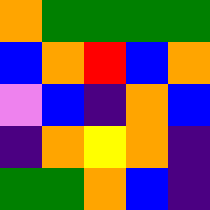[["orange", "green", "green", "green", "green"], ["blue", "orange", "red", "blue", "orange"], ["violet", "blue", "indigo", "orange", "blue"], ["indigo", "orange", "yellow", "orange", "indigo"], ["green", "green", "orange", "blue", "indigo"]]